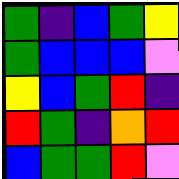[["green", "indigo", "blue", "green", "yellow"], ["green", "blue", "blue", "blue", "violet"], ["yellow", "blue", "green", "red", "indigo"], ["red", "green", "indigo", "orange", "red"], ["blue", "green", "green", "red", "violet"]]